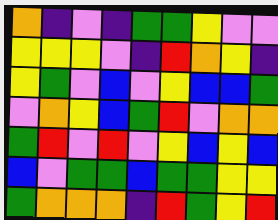[["orange", "indigo", "violet", "indigo", "green", "green", "yellow", "violet", "violet"], ["yellow", "yellow", "yellow", "violet", "indigo", "red", "orange", "yellow", "indigo"], ["yellow", "green", "violet", "blue", "violet", "yellow", "blue", "blue", "green"], ["violet", "orange", "yellow", "blue", "green", "red", "violet", "orange", "orange"], ["green", "red", "violet", "red", "violet", "yellow", "blue", "yellow", "blue"], ["blue", "violet", "green", "green", "blue", "green", "green", "yellow", "yellow"], ["green", "orange", "orange", "orange", "indigo", "red", "green", "yellow", "red"]]